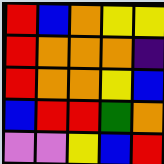[["red", "blue", "orange", "yellow", "yellow"], ["red", "orange", "orange", "orange", "indigo"], ["red", "orange", "orange", "yellow", "blue"], ["blue", "red", "red", "green", "orange"], ["violet", "violet", "yellow", "blue", "red"]]